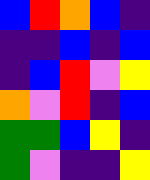[["blue", "red", "orange", "blue", "indigo"], ["indigo", "indigo", "blue", "indigo", "blue"], ["indigo", "blue", "red", "violet", "yellow"], ["orange", "violet", "red", "indigo", "blue"], ["green", "green", "blue", "yellow", "indigo"], ["green", "violet", "indigo", "indigo", "yellow"]]